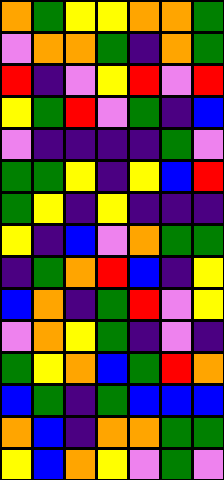[["orange", "green", "yellow", "yellow", "orange", "orange", "green"], ["violet", "orange", "orange", "green", "indigo", "orange", "green"], ["red", "indigo", "violet", "yellow", "red", "violet", "red"], ["yellow", "green", "red", "violet", "green", "indigo", "blue"], ["violet", "indigo", "indigo", "indigo", "indigo", "green", "violet"], ["green", "green", "yellow", "indigo", "yellow", "blue", "red"], ["green", "yellow", "indigo", "yellow", "indigo", "indigo", "indigo"], ["yellow", "indigo", "blue", "violet", "orange", "green", "green"], ["indigo", "green", "orange", "red", "blue", "indigo", "yellow"], ["blue", "orange", "indigo", "green", "red", "violet", "yellow"], ["violet", "orange", "yellow", "green", "indigo", "violet", "indigo"], ["green", "yellow", "orange", "blue", "green", "red", "orange"], ["blue", "green", "indigo", "green", "blue", "blue", "blue"], ["orange", "blue", "indigo", "orange", "orange", "green", "green"], ["yellow", "blue", "orange", "yellow", "violet", "green", "violet"]]